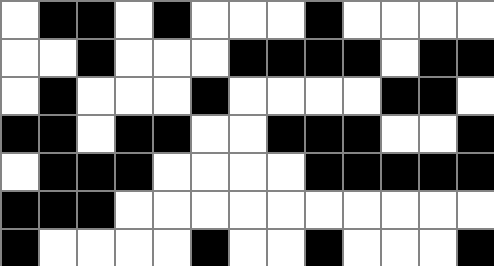[["white", "black", "black", "white", "black", "white", "white", "white", "black", "white", "white", "white", "white"], ["white", "white", "black", "white", "white", "white", "black", "black", "black", "black", "white", "black", "black"], ["white", "black", "white", "white", "white", "black", "white", "white", "white", "white", "black", "black", "white"], ["black", "black", "white", "black", "black", "white", "white", "black", "black", "black", "white", "white", "black"], ["white", "black", "black", "black", "white", "white", "white", "white", "black", "black", "black", "black", "black"], ["black", "black", "black", "white", "white", "white", "white", "white", "white", "white", "white", "white", "white"], ["black", "white", "white", "white", "white", "black", "white", "white", "black", "white", "white", "white", "black"]]